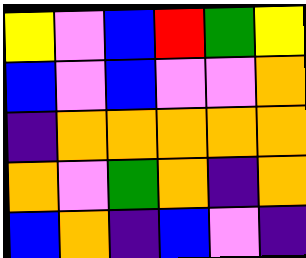[["yellow", "violet", "blue", "red", "green", "yellow"], ["blue", "violet", "blue", "violet", "violet", "orange"], ["indigo", "orange", "orange", "orange", "orange", "orange"], ["orange", "violet", "green", "orange", "indigo", "orange"], ["blue", "orange", "indigo", "blue", "violet", "indigo"]]